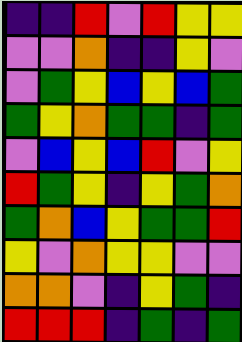[["indigo", "indigo", "red", "violet", "red", "yellow", "yellow"], ["violet", "violet", "orange", "indigo", "indigo", "yellow", "violet"], ["violet", "green", "yellow", "blue", "yellow", "blue", "green"], ["green", "yellow", "orange", "green", "green", "indigo", "green"], ["violet", "blue", "yellow", "blue", "red", "violet", "yellow"], ["red", "green", "yellow", "indigo", "yellow", "green", "orange"], ["green", "orange", "blue", "yellow", "green", "green", "red"], ["yellow", "violet", "orange", "yellow", "yellow", "violet", "violet"], ["orange", "orange", "violet", "indigo", "yellow", "green", "indigo"], ["red", "red", "red", "indigo", "green", "indigo", "green"]]